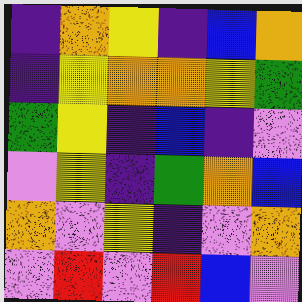[["indigo", "orange", "yellow", "indigo", "blue", "orange"], ["indigo", "yellow", "orange", "orange", "yellow", "green"], ["green", "yellow", "indigo", "blue", "indigo", "violet"], ["violet", "yellow", "indigo", "green", "orange", "blue"], ["orange", "violet", "yellow", "indigo", "violet", "orange"], ["violet", "red", "violet", "red", "blue", "violet"]]